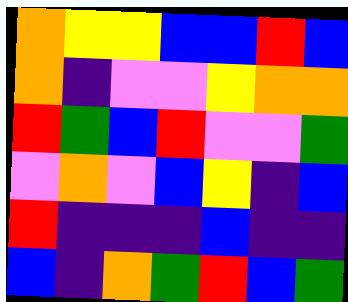[["orange", "yellow", "yellow", "blue", "blue", "red", "blue"], ["orange", "indigo", "violet", "violet", "yellow", "orange", "orange"], ["red", "green", "blue", "red", "violet", "violet", "green"], ["violet", "orange", "violet", "blue", "yellow", "indigo", "blue"], ["red", "indigo", "indigo", "indigo", "blue", "indigo", "indigo"], ["blue", "indigo", "orange", "green", "red", "blue", "green"]]